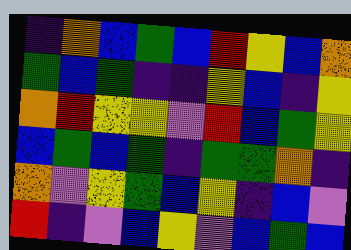[["indigo", "orange", "blue", "green", "blue", "red", "yellow", "blue", "orange"], ["green", "blue", "green", "indigo", "indigo", "yellow", "blue", "indigo", "yellow"], ["orange", "red", "yellow", "yellow", "violet", "red", "blue", "green", "yellow"], ["blue", "green", "blue", "green", "indigo", "green", "green", "orange", "indigo"], ["orange", "violet", "yellow", "green", "blue", "yellow", "indigo", "blue", "violet"], ["red", "indigo", "violet", "blue", "yellow", "violet", "blue", "green", "blue"]]